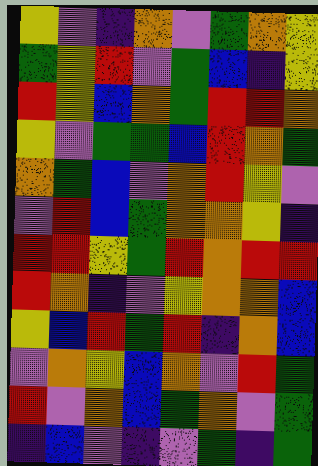[["yellow", "violet", "indigo", "orange", "violet", "green", "orange", "yellow"], ["green", "yellow", "red", "violet", "green", "blue", "indigo", "yellow"], ["red", "yellow", "blue", "orange", "green", "red", "red", "orange"], ["yellow", "violet", "green", "green", "blue", "red", "orange", "green"], ["orange", "green", "blue", "violet", "orange", "red", "yellow", "violet"], ["violet", "red", "blue", "green", "orange", "orange", "yellow", "indigo"], ["red", "red", "yellow", "green", "red", "orange", "red", "red"], ["red", "orange", "indigo", "violet", "yellow", "orange", "orange", "blue"], ["yellow", "blue", "red", "green", "red", "indigo", "orange", "blue"], ["violet", "orange", "yellow", "blue", "orange", "violet", "red", "green"], ["red", "violet", "orange", "blue", "green", "orange", "violet", "green"], ["indigo", "blue", "violet", "indigo", "violet", "green", "indigo", "green"]]